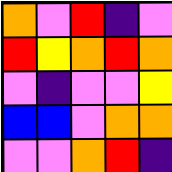[["orange", "violet", "red", "indigo", "violet"], ["red", "yellow", "orange", "red", "orange"], ["violet", "indigo", "violet", "violet", "yellow"], ["blue", "blue", "violet", "orange", "orange"], ["violet", "violet", "orange", "red", "indigo"]]